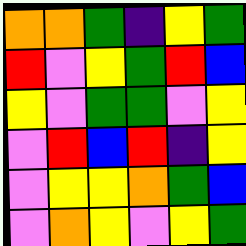[["orange", "orange", "green", "indigo", "yellow", "green"], ["red", "violet", "yellow", "green", "red", "blue"], ["yellow", "violet", "green", "green", "violet", "yellow"], ["violet", "red", "blue", "red", "indigo", "yellow"], ["violet", "yellow", "yellow", "orange", "green", "blue"], ["violet", "orange", "yellow", "violet", "yellow", "green"]]